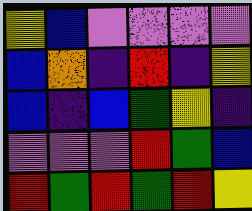[["yellow", "blue", "violet", "violet", "violet", "violet"], ["blue", "orange", "indigo", "red", "indigo", "yellow"], ["blue", "indigo", "blue", "green", "yellow", "indigo"], ["violet", "violet", "violet", "red", "green", "blue"], ["red", "green", "red", "green", "red", "yellow"]]